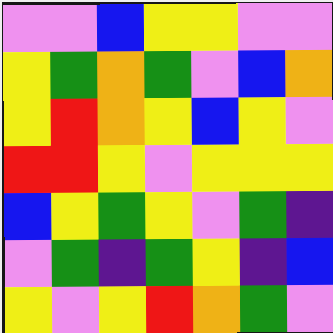[["violet", "violet", "blue", "yellow", "yellow", "violet", "violet"], ["yellow", "green", "orange", "green", "violet", "blue", "orange"], ["yellow", "red", "orange", "yellow", "blue", "yellow", "violet"], ["red", "red", "yellow", "violet", "yellow", "yellow", "yellow"], ["blue", "yellow", "green", "yellow", "violet", "green", "indigo"], ["violet", "green", "indigo", "green", "yellow", "indigo", "blue"], ["yellow", "violet", "yellow", "red", "orange", "green", "violet"]]